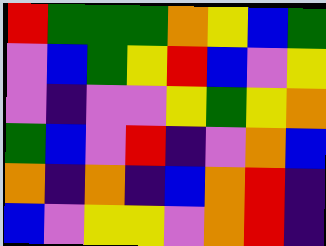[["red", "green", "green", "green", "orange", "yellow", "blue", "green"], ["violet", "blue", "green", "yellow", "red", "blue", "violet", "yellow"], ["violet", "indigo", "violet", "violet", "yellow", "green", "yellow", "orange"], ["green", "blue", "violet", "red", "indigo", "violet", "orange", "blue"], ["orange", "indigo", "orange", "indigo", "blue", "orange", "red", "indigo"], ["blue", "violet", "yellow", "yellow", "violet", "orange", "red", "indigo"]]